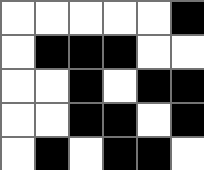[["white", "white", "white", "white", "white", "black"], ["white", "black", "black", "black", "white", "white"], ["white", "white", "black", "white", "black", "black"], ["white", "white", "black", "black", "white", "black"], ["white", "black", "white", "black", "black", "white"]]